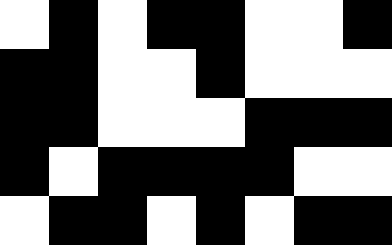[["white", "black", "white", "black", "black", "white", "white", "black"], ["black", "black", "white", "white", "black", "white", "white", "white"], ["black", "black", "white", "white", "white", "black", "black", "black"], ["black", "white", "black", "black", "black", "black", "white", "white"], ["white", "black", "black", "white", "black", "white", "black", "black"]]